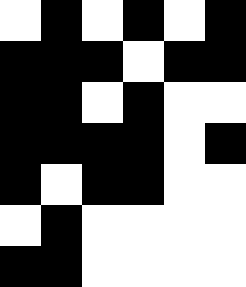[["white", "black", "white", "black", "white", "black"], ["black", "black", "black", "white", "black", "black"], ["black", "black", "white", "black", "white", "white"], ["black", "black", "black", "black", "white", "black"], ["black", "white", "black", "black", "white", "white"], ["white", "black", "white", "white", "white", "white"], ["black", "black", "white", "white", "white", "white"]]